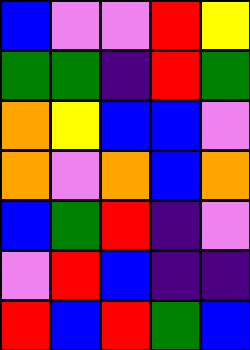[["blue", "violet", "violet", "red", "yellow"], ["green", "green", "indigo", "red", "green"], ["orange", "yellow", "blue", "blue", "violet"], ["orange", "violet", "orange", "blue", "orange"], ["blue", "green", "red", "indigo", "violet"], ["violet", "red", "blue", "indigo", "indigo"], ["red", "blue", "red", "green", "blue"]]